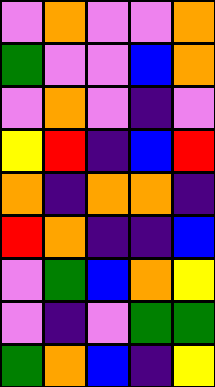[["violet", "orange", "violet", "violet", "orange"], ["green", "violet", "violet", "blue", "orange"], ["violet", "orange", "violet", "indigo", "violet"], ["yellow", "red", "indigo", "blue", "red"], ["orange", "indigo", "orange", "orange", "indigo"], ["red", "orange", "indigo", "indigo", "blue"], ["violet", "green", "blue", "orange", "yellow"], ["violet", "indigo", "violet", "green", "green"], ["green", "orange", "blue", "indigo", "yellow"]]